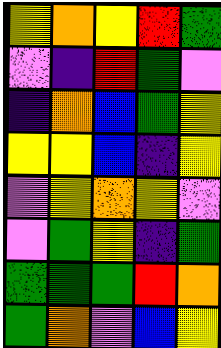[["yellow", "orange", "yellow", "red", "green"], ["violet", "indigo", "red", "green", "violet"], ["indigo", "orange", "blue", "green", "yellow"], ["yellow", "yellow", "blue", "indigo", "yellow"], ["violet", "yellow", "orange", "yellow", "violet"], ["violet", "green", "yellow", "indigo", "green"], ["green", "green", "green", "red", "orange"], ["green", "orange", "violet", "blue", "yellow"]]